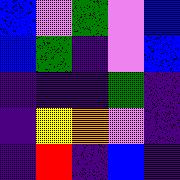[["blue", "violet", "green", "violet", "blue"], ["blue", "green", "indigo", "violet", "blue"], ["indigo", "indigo", "indigo", "green", "indigo"], ["indigo", "yellow", "orange", "violet", "indigo"], ["indigo", "red", "indigo", "blue", "indigo"]]